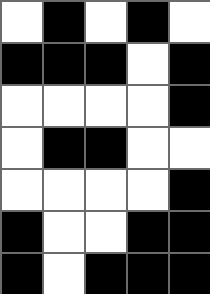[["white", "black", "white", "black", "white"], ["black", "black", "black", "white", "black"], ["white", "white", "white", "white", "black"], ["white", "black", "black", "white", "white"], ["white", "white", "white", "white", "black"], ["black", "white", "white", "black", "black"], ["black", "white", "black", "black", "black"]]